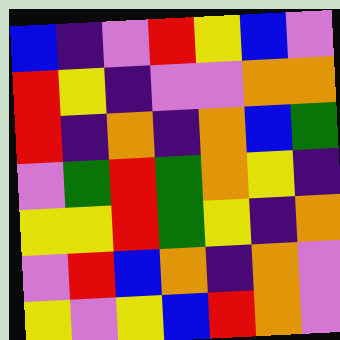[["blue", "indigo", "violet", "red", "yellow", "blue", "violet"], ["red", "yellow", "indigo", "violet", "violet", "orange", "orange"], ["red", "indigo", "orange", "indigo", "orange", "blue", "green"], ["violet", "green", "red", "green", "orange", "yellow", "indigo"], ["yellow", "yellow", "red", "green", "yellow", "indigo", "orange"], ["violet", "red", "blue", "orange", "indigo", "orange", "violet"], ["yellow", "violet", "yellow", "blue", "red", "orange", "violet"]]